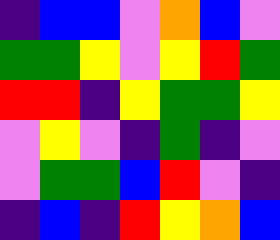[["indigo", "blue", "blue", "violet", "orange", "blue", "violet"], ["green", "green", "yellow", "violet", "yellow", "red", "green"], ["red", "red", "indigo", "yellow", "green", "green", "yellow"], ["violet", "yellow", "violet", "indigo", "green", "indigo", "violet"], ["violet", "green", "green", "blue", "red", "violet", "indigo"], ["indigo", "blue", "indigo", "red", "yellow", "orange", "blue"]]